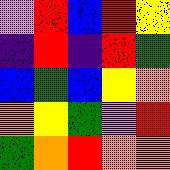[["violet", "red", "blue", "red", "yellow"], ["indigo", "red", "indigo", "red", "green"], ["blue", "green", "blue", "yellow", "orange"], ["orange", "yellow", "green", "violet", "red"], ["green", "orange", "red", "orange", "orange"]]